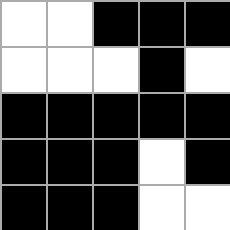[["white", "white", "black", "black", "black"], ["white", "white", "white", "black", "white"], ["black", "black", "black", "black", "black"], ["black", "black", "black", "white", "black"], ["black", "black", "black", "white", "white"]]